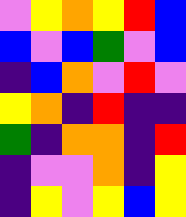[["violet", "yellow", "orange", "yellow", "red", "blue"], ["blue", "violet", "blue", "green", "violet", "blue"], ["indigo", "blue", "orange", "violet", "red", "violet"], ["yellow", "orange", "indigo", "red", "indigo", "indigo"], ["green", "indigo", "orange", "orange", "indigo", "red"], ["indigo", "violet", "violet", "orange", "indigo", "yellow"], ["indigo", "yellow", "violet", "yellow", "blue", "yellow"]]